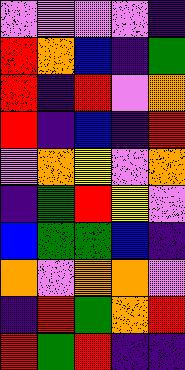[["violet", "violet", "violet", "violet", "indigo"], ["red", "orange", "blue", "indigo", "green"], ["red", "indigo", "red", "violet", "orange"], ["red", "indigo", "blue", "indigo", "red"], ["violet", "orange", "yellow", "violet", "orange"], ["indigo", "green", "red", "yellow", "violet"], ["blue", "green", "green", "blue", "indigo"], ["orange", "violet", "orange", "orange", "violet"], ["indigo", "red", "green", "orange", "red"], ["red", "green", "red", "indigo", "indigo"]]